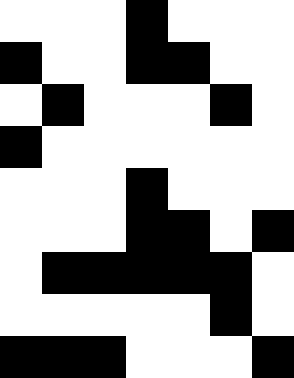[["white", "white", "white", "black", "white", "white", "white"], ["black", "white", "white", "black", "black", "white", "white"], ["white", "black", "white", "white", "white", "black", "white"], ["black", "white", "white", "white", "white", "white", "white"], ["white", "white", "white", "black", "white", "white", "white"], ["white", "white", "white", "black", "black", "white", "black"], ["white", "black", "black", "black", "black", "black", "white"], ["white", "white", "white", "white", "white", "black", "white"], ["black", "black", "black", "white", "white", "white", "black"]]